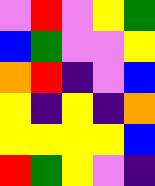[["violet", "red", "violet", "yellow", "green"], ["blue", "green", "violet", "violet", "yellow"], ["orange", "red", "indigo", "violet", "blue"], ["yellow", "indigo", "yellow", "indigo", "orange"], ["yellow", "yellow", "yellow", "yellow", "blue"], ["red", "green", "yellow", "violet", "indigo"]]